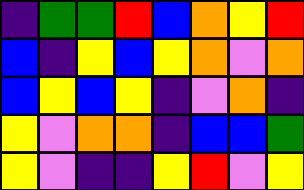[["indigo", "green", "green", "red", "blue", "orange", "yellow", "red"], ["blue", "indigo", "yellow", "blue", "yellow", "orange", "violet", "orange"], ["blue", "yellow", "blue", "yellow", "indigo", "violet", "orange", "indigo"], ["yellow", "violet", "orange", "orange", "indigo", "blue", "blue", "green"], ["yellow", "violet", "indigo", "indigo", "yellow", "red", "violet", "yellow"]]